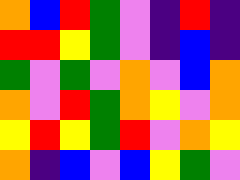[["orange", "blue", "red", "green", "violet", "indigo", "red", "indigo"], ["red", "red", "yellow", "green", "violet", "indigo", "blue", "indigo"], ["green", "violet", "green", "violet", "orange", "violet", "blue", "orange"], ["orange", "violet", "red", "green", "orange", "yellow", "violet", "orange"], ["yellow", "red", "yellow", "green", "red", "violet", "orange", "yellow"], ["orange", "indigo", "blue", "violet", "blue", "yellow", "green", "violet"]]